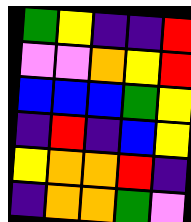[["green", "yellow", "indigo", "indigo", "red"], ["violet", "violet", "orange", "yellow", "red"], ["blue", "blue", "blue", "green", "yellow"], ["indigo", "red", "indigo", "blue", "yellow"], ["yellow", "orange", "orange", "red", "indigo"], ["indigo", "orange", "orange", "green", "violet"]]